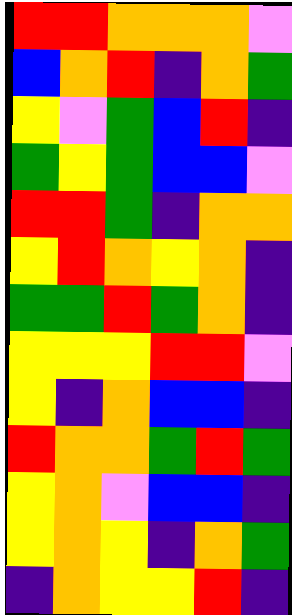[["red", "red", "orange", "orange", "orange", "violet"], ["blue", "orange", "red", "indigo", "orange", "green"], ["yellow", "violet", "green", "blue", "red", "indigo"], ["green", "yellow", "green", "blue", "blue", "violet"], ["red", "red", "green", "indigo", "orange", "orange"], ["yellow", "red", "orange", "yellow", "orange", "indigo"], ["green", "green", "red", "green", "orange", "indigo"], ["yellow", "yellow", "yellow", "red", "red", "violet"], ["yellow", "indigo", "orange", "blue", "blue", "indigo"], ["red", "orange", "orange", "green", "red", "green"], ["yellow", "orange", "violet", "blue", "blue", "indigo"], ["yellow", "orange", "yellow", "indigo", "orange", "green"], ["indigo", "orange", "yellow", "yellow", "red", "indigo"]]